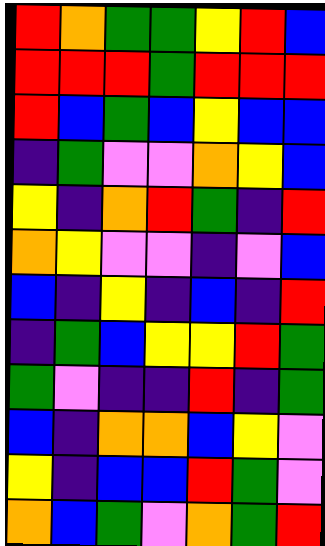[["red", "orange", "green", "green", "yellow", "red", "blue"], ["red", "red", "red", "green", "red", "red", "red"], ["red", "blue", "green", "blue", "yellow", "blue", "blue"], ["indigo", "green", "violet", "violet", "orange", "yellow", "blue"], ["yellow", "indigo", "orange", "red", "green", "indigo", "red"], ["orange", "yellow", "violet", "violet", "indigo", "violet", "blue"], ["blue", "indigo", "yellow", "indigo", "blue", "indigo", "red"], ["indigo", "green", "blue", "yellow", "yellow", "red", "green"], ["green", "violet", "indigo", "indigo", "red", "indigo", "green"], ["blue", "indigo", "orange", "orange", "blue", "yellow", "violet"], ["yellow", "indigo", "blue", "blue", "red", "green", "violet"], ["orange", "blue", "green", "violet", "orange", "green", "red"]]